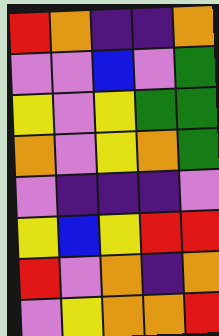[["red", "orange", "indigo", "indigo", "orange"], ["violet", "violet", "blue", "violet", "green"], ["yellow", "violet", "yellow", "green", "green"], ["orange", "violet", "yellow", "orange", "green"], ["violet", "indigo", "indigo", "indigo", "violet"], ["yellow", "blue", "yellow", "red", "red"], ["red", "violet", "orange", "indigo", "orange"], ["violet", "yellow", "orange", "orange", "red"]]